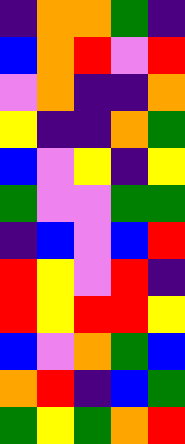[["indigo", "orange", "orange", "green", "indigo"], ["blue", "orange", "red", "violet", "red"], ["violet", "orange", "indigo", "indigo", "orange"], ["yellow", "indigo", "indigo", "orange", "green"], ["blue", "violet", "yellow", "indigo", "yellow"], ["green", "violet", "violet", "green", "green"], ["indigo", "blue", "violet", "blue", "red"], ["red", "yellow", "violet", "red", "indigo"], ["red", "yellow", "red", "red", "yellow"], ["blue", "violet", "orange", "green", "blue"], ["orange", "red", "indigo", "blue", "green"], ["green", "yellow", "green", "orange", "red"]]